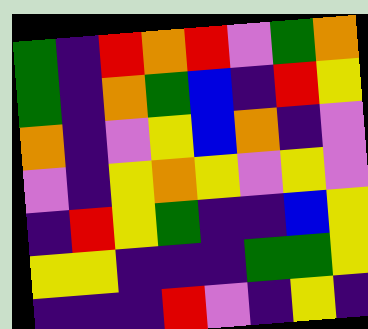[["green", "indigo", "red", "orange", "red", "violet", "green", "orange"], ["green", "indigo", "orange", "green", "blue", "indigo", "red", "yellow"], ["orange", "indigo", "violet", "yellow", "blue", "orange", "indigo", "violet"], ["violet", "indigo", "yellow", "orange", "yellow", "violet", "yellow", "violet"], ["indigo", "red", "yellow", "green", "indigo", "indigo", "blue", "yellow"], ["yellow", "yellow", "indigo", "indigo", "indigo", "green", "green", "yellow"], ["indigo", "indigo", "indigo", "red", "violet", "indigo", "yellow", "indigo"]]